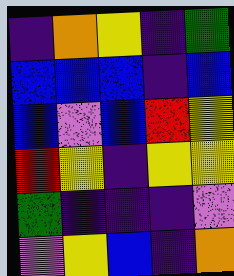[["indigo", "orange", "yellow", "indigo", "green"], ["blue", "blue", "blue", "indigo", "blue"], ["blue", "violet", "blue", "red", "yellow"], ["red", "yellow", "indigo", "yellow", "yellow"], ["green", "indigo", "indigo", "indigo", "violet"], ["violet", "yellow", "blue", "indigo", "orange"]]